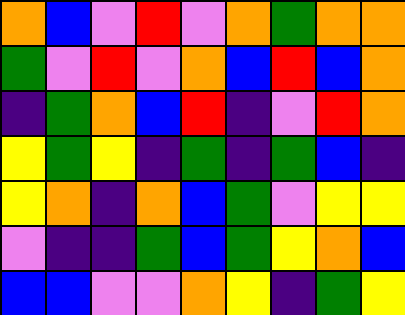[["orange", "blue", "violet", "red", "violet", "orange", "green", "orange", "orange"], ["green", "violet", "red", "violet", "orange", "blue", "red", "blue", "orange"], ["indigo", "green", "orange", "blue", "red", "indigo", "violet", "red", "orange"], ["yellow", "green", "yellow", "indigo", "green", "indigo", "green", "blue", "indigo"], ["yellow", "orange", "indigo", "orange", "blue", "green", "violet", "yellow", "yellow"], ["violet", "indigo", "indigo", "green", "blue", "green", "yellow", "orange", "blue"], ["blue", "blue", "violet", "violet", "orange", "yellow", "indigo", "green", "yellow"]]